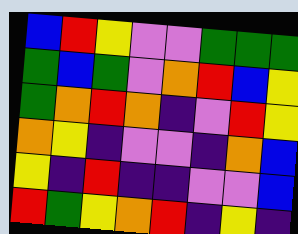[["blue", "red", "yellow", "violet", "violet", "green", "green", "green"], ["green", "blue", "green", "violet", "orange", "red", "blue", "yellow"], ["green", "orange", "red", "orange", "indigo", "violet", "red", "yellow"], ["orange", "yellow", "indigo", "violet", "violet", "indigo", "orange", "blue"], ["yellow", "indigo", "red", "indigo", "indigo", "violet", "violet", "blue"], ["red", "green", "yellow", "orange", "red", "indigo", "yellow", "indigo"]]